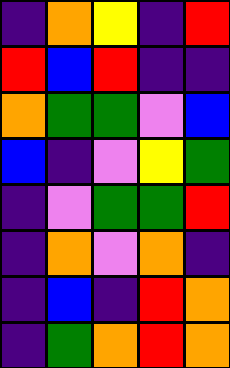[["indigo", "orange", "yellow", "indigo", "red"], ["red", "blue", "red", "indigo", "indigo"], ["orange", "green", "green", "violet", "blue"], ["blue", "indigo", "violet", "yellow", "green"], ["indigo", "violet", "green", "green", "red"], ["indigo", "orange", "violet", "orange", "indigo"], ["indigo", "blue", "indigo", "red", "orange"], ["indigo", "green", "orange", "red", "orange"]]